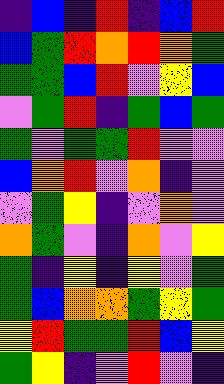[["indigo", "blue", "indigo", "red", "indigo", "blue", "red"], ["blue", "green", "red", "orange", "red", "orange", "green"], ["green", "green", "blue", "red", "violet", "yellow", "blue"], ["violet", "green", "red", "indigo", "green", "blue", "green"], ["green", "violet", "green", "green", "red", "violet", "violet"], ["blue", "orange", "red", "violet", "orange", "indigo", "violet"], ["violet", "green", "yellow", "indigo", "violet", "orange", "violet"], ["orange", "green", "violet", "indigo", "orange", "violet", "yellow"], ["green", "indigo", "yellow", "indigo", "yellow", "violet", "green"], ["green", "blue", "orange", "orange", "green", "yellow", "green"], ["yellow", "red", "green", "green", "red", "blue", "yellow"], ["green", "yellow", "indigo", "violet", "red", "violet", "indigo"]]